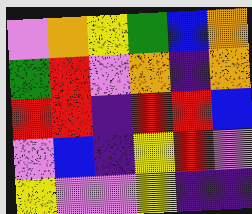[["violet", "orange", "yellow", "green", "blue", "orange"], ["green", "red", "violet", "orange", "indigo", "orange"], ["red", "red", "indigo", "red", "red", "blue"], ["violet", "blue", "indigo", "yellow", "red", "violet"], ["yellow", "violet", "violet", "yellow", "indigo", "indigo"]]